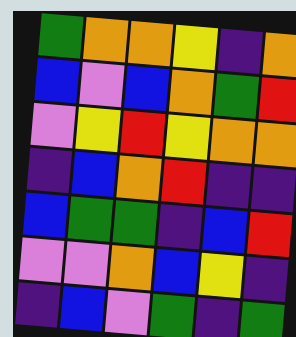[["green", "orange", "orange", "yellow", "indigo", "orange"], ["blue", "violet", "blue", "orange", "green", "red"], ["violet", "yellow", "red", "yellow", "orange", "orange"], ["indigo", "blue", "orange", "red", "indigo", "indigo"], ["blue", "green", "green", "indigo", "blue", "red"], ["violet", "violet", "orange", "blue", "yellow", "indigo"], ["indigo", "blue", "violet", "green", "indigo", "green"]]